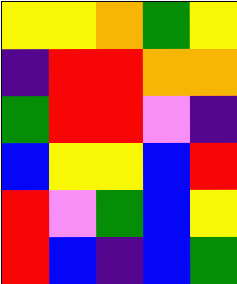[["yellow", "yellow", "orange", "green", "yellow"], ["indigo", "red", "red", "orange", "orange"], ["green", "red", "red", "violet", "indigo"], ["blue", "yellow", "yellow", "blue", "red"], ["red", "violet", "green", "blue", "yellow"], ["red", "blue", "indigo", "blue", "green"]]